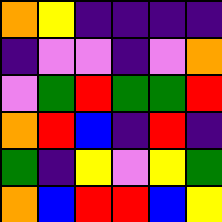[["orange", "yellow", "indigo", "indigo", "indigo", "indigo"], ["indigo", "violet", "violet", "indigo", "violet", "orange"], ["violet", "green", "red", "green", "green", "red"], ["orange", "red", "blue", "indigo", "red", "indigo"], ["green", "indigo", "yellow", "violet", "yellow", "green"], ["orange", "blue", "red", "red", "blue", "yellow"]]